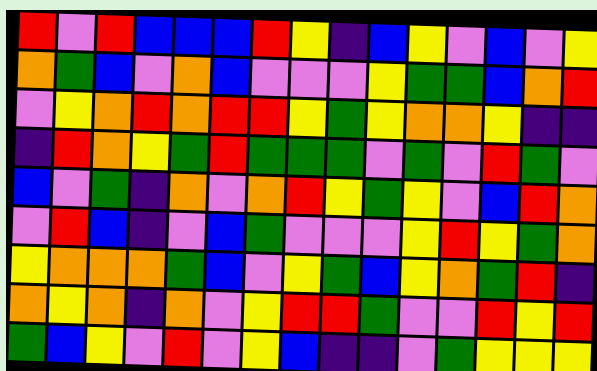[["red", "violet", "red", "blue", "blue", "blue", "red", "yellow", "indigo", "blue", "yellow", "violet", "blue", "violet", "yellow"], ["orange", "green", "blue", "violet", "orange", "blue", "violet", "violet", "violet", "yellow", "green", "green", "blue", "orange", "red"], ["violet", "yellow", "orange", "red", "orange", "red", "red", "yellow", "green", "yellow", "orange", "orange", "yellow", "indigo", "indigo"], ["indigo", "red", "orange", "yellow", "green", "red", "green", "green", "green", "violet", "green", "violet", "red", "green", "violet"], ["blue", "violet", "green", "indigo", "orange", "violet", "orange", "red", "yellow", "green", "yellow", "violet", "blue", "red", "orange"], ["violet", "red", "blue", "indigo", "violet", "blue", "green", "violet", "violet", "violet", "yellow", "red", "yellow", "green", "orange"], ["yellow", "orange", "orange", "orange", "green", "blue", "violet", "yellow", "green", "blue", "yellow", "orange", "green", "red", "indigo"], ["orange", "yellow", "orange", "indigo", "orange", "violet", "yellow", "red", "red", "green", "violet", "violet", "red", "yellow", "red"], ["green", "blue", "yellow", "violet", "red", "violet", "yellow", "blue", "indigo", "indigo", "violet", "green", "yellow", "yellow", "yellow"]]